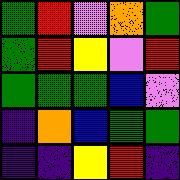[["green", "red", "violet", "orange", "green"], ["green", "red", "yellow", "violet", "red"], ["green", "green", "green", "blue", "violet"], ["indigo", "orange", "blue", "green", "green"], ["indigo", "indigo", "yellow", "red", "indigo"]]